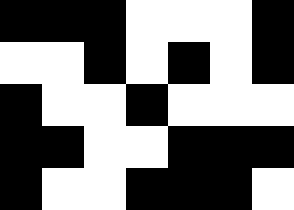[["black", "black", "black", "white", "white", "white", "black"], ["white", "white", "black", "white", "black", "white", "black"], ["black", "white", "white", "black", "white", "white", "white"], ["black", "black", "white", "white", "black", "black", "black"], ["black", "white", "white", "black", "black", "black", "white"]]